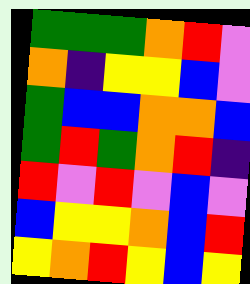[["green", "green", "green", "orange", "red", "violet"], ["orange", "indigo", "yellow", "yellow", "blue", "violet"], ["green", "blue", "blue", "orange", "orange", "blue"], ["green", "red", "green", "orange", "red", "indigo"], ["red", "violet", "red", "violet", "blue", "violet"], ["blue", "yellow", "yellow", "orange", "blue", "red"], ["yellow", "orange", "red", "yellow", "blue", "yellow"]]